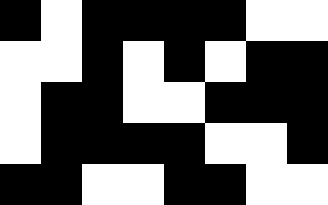[["black", "white", "black", "black", "black", "black", "white", "white"], ["white", "white", "black", "white", "black", "white", "black", "black"], ["white", "black", "black", "white", "white", "black", "black", "black"], ["white", "black", "black", "black", "black", "white", "white", "black"], ["black", "black", "white", "white", "black", "black", "white", "white"]]